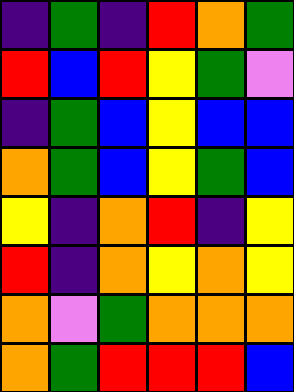[["indigo", "green", "indigo", "red", "orange", "green"], ["red", "blue", "red", "yellow", "green", "violet"], ["indigo", "green", "blue", "yellow", "blue", "blue"], ["orange", "green", "blue", "yellow", "green", "blue"], ["yellow", "indigo", "orange", "red", "indigo", "yellow"], ["red", "indigo", "orange", "yellow", "orange", "yellow"], ["orange", "violet", "green", "orange", "orange", "orange"], ["orange", "green", "red", "red", "red", "blue"]]